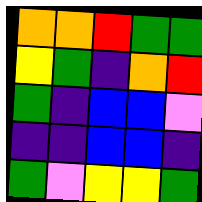[["orange", "orange", "red", "green", "green"], ["yellow", "green", "indigo", "orange", "red"], ["green", "indigo", "blue", "blue", "violet"], ["indigo", "indigo", "blue", "blue", "indigo"], ["green", "violet", "yellow", "yellow", "green"]]